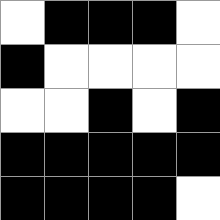[["white", "black", "black", "black", "white"], ["black", "white", "white", "white", "white"], ["white", "white", "black", "white", "black"], ["black", "black", "black", "black", "black"], ["black", "black", "black", "black", "white"]]